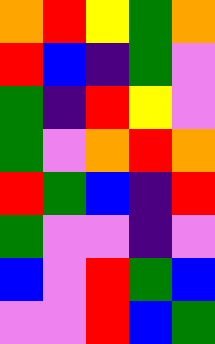[["orange", "red", "yellow", "green", "orange"], ["red", "blue", "indigo", "green", "violet"], ["green", "indigo", "red", "yellow", "violet"], ["green", "violet", "orange", "red", "orange"], ["red", "green", "blue", "indigo", "red"], ["green", "violet", "violet", "indigo", "violet"], ["blue", "violet", "red", "green", "blue"], ["violet", "violet", "red", "blue", "green"]]